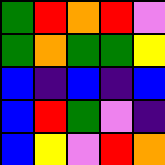[["green", "red", "orange", "red", "violet"], ["green", "orange", "green", "green", "yellow"], ["blue", "indigo", "blue", "indigo", "blue"], ["blue", "red", "green", "violet", "indigo"], ["blue", "yellow", "violet", "red", "orange"]]